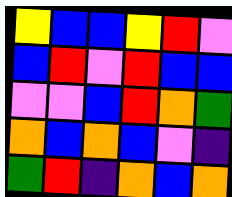[["yellow", "blue", "blue", "yellow", "red", "violet"], ["blue", "red", "violet", "red", "blue", "blue"], ["violet", "violet", "blue", "red", "orange", "green"], ["orange", "blue", "orange", "blue", "violet", "indigo"], ["green", "red", "indigo", "orange", "blue", "orange"]]